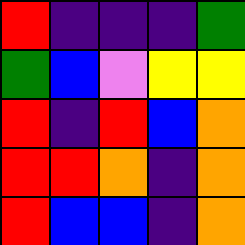[["red", "indigo", "indigo", "indigo", "green"], ["green", "blue", "violet", "yellow", "yellow"], ["red", "indigo", "red", "blue", "orange"], ["red", "red", "orange", "indigo", "orange"], ["red", "blue", "blue", "indigo", "orange"]]